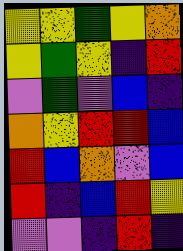[["yellow", "yellow", "green", "yellow", "orange"], ["yellow", "green", "yellow", "indigo", "red"], ["violet", "green", "violet", "blue", "indigo"], ["orange", "yellow", "red", "red", "blue"], ["red", "blue", "orange", "violet", "blue"], ["red", "indigo", "blue", "red", "yellow"], ["violet", "violet", "indigo", "red", "indigo"]]